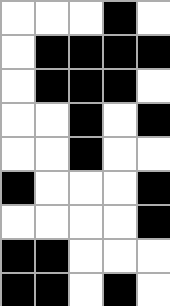[["white", "white", "white", "black", "white"], ["white", "black", "black", "black", "black"], ["white", "black", "black", "black", "white"], ["white", "white", "black", "white", "black"], ["white", "white", "black", "white", "white"], ["black", "white", "white", "white", "black"], ["white", "white", "white", "white", "black"], ["black", "black", "white", "white", "white"], ["black", "black", "white", "black", "white"]]